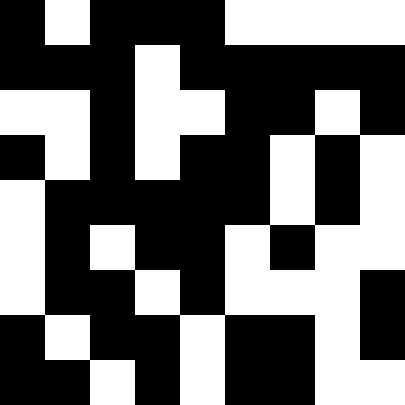[["black", "white", "black", "black", "black", "white", "white", "white", "white"], ["black", "black", "black", "white", "black", "black", "black", "black", "black"], ["white", "white", "black", "white", "white", "black", "black", "white", "black"], ["black", "white", "black", "white", "black", "black", "white", "black", "white"], ["white", "black", "black", "black", "black", "black", "white", "black", "white"], ["white", "black", "white", "black", "black", "white", "black", "white", "white"], ["white", "black", "black", "white", "black", "white", "white", "white", "black"], ["black", "white", "black", "black", "white", "black", "black", "white", "black"], ["black", "black", "white", "black", "white", "black", "black", "white", "white"]]